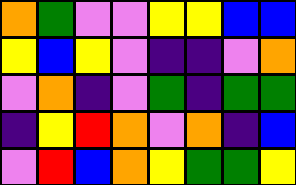[["orange", "green", "violet", "violet", "yellow", "yellow", "blue", "blue"], ["yellow", "blue", "yellow", "violet", "indigo", "indigo", "violet", "orange"], ["violet", "orange", "indigo", "violet", "green", "indigo", "green", "green"], ["indigo", "yellow", "red", "orange", "violet", "orange", "indigo", "blue"], ["violet", "red", "blue", "orange", "yellow", "green", "green", "yellow"]]